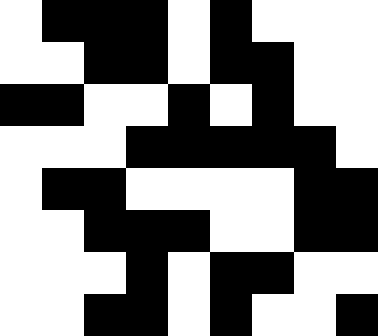[["white", "black", "black", "black", "white", "black", "white", "white", "white"], ["white", "white", "black", "black", "white", "black", "black", "white", "white"], ["black", "black", "white", "white", "black", "white", "black", "white", "white"], ["white", "white", "white", "black", "black", "black", "black", "black", "white"], ["white", "black", "black", "white", "white", "white", "white", "black", "black"], ["white", "white", "black", "black", "black", "white", "white", "black", "black"], ["white", "white", "white", "black", "white", "black", "black", "white", "white"], ["white", "white", "black", "black", "white", "black", "white", "white", "black"]]